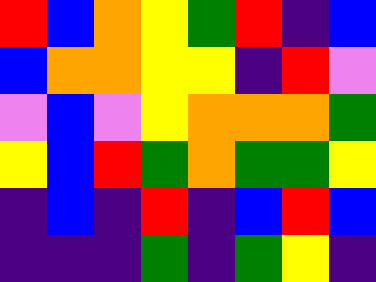[["red", "blue", "orange", "yellow", "green", "red", "indigo", "blue"], ["blue", "orange", "orange", "yellow", "yellow", "indigo", "red", "violet"], ["violet", "blue", "violet", "yellow", "orange", "orange", "orange", "green"], ["yellow", "blue", "red", "green", "orange", "green", "green", "yellow"], ["indigo", "blue", "indigo", "red", "indigo", "blue", "red", "blue"], ["indigo", "indigo", "indigo", "green", "indigo", "green", "yellow", "indigo"]]